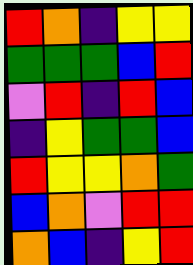[["red", "orange", "indigo", "yellow", "yellow"], ["green", "green", "green", "blue", "red"], ["violet", "red", "indigo", "red", "blue"], ["indigo", "yellow", "green", "green", "blue"], ["red", "yellow", "yellow", "orange", "green"], ["blue", "orange", "violet", "red", "red"], ["orange", "blue", "indigo", "yellow", "red"]]